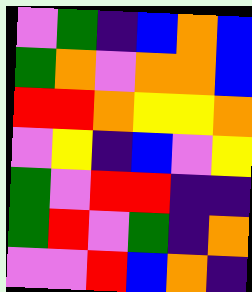[["violet", "green", "indigo", "blue", "orange", "blue"], ["green", "orange", "violet", "orange", "orange", "blue"], ["red", "red", "orange", "yellow", "yellow", "orange"], ["violet", "yellow", "indigo", "blue", "violet", "yellow"], ["green", "violet", "red", "red", "indigo", "indigo"], ["green", "red", "violet", "green", "indigo", "orange"], ["violet", "violet", "red", "blue", "orange", "indigo"]]